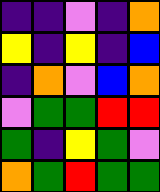[["indigo", "indigo", "violet", "indigo", "orange"], ["yellow", "indigo", "yellow", "indigo", "blue"], ["indigo", "orange", "violet", "blue", "orange"], ["violet", "green", "green", "red", "red"], ["green", "indigo", "yellow", "green", "violet"], ["orange", "green", "red", "green", "green"]]